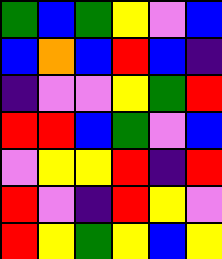[["green", "blue", "green", "yellow", "violet", "blue"], ["blue", "orange", "blue", "red", "blue", "indigo"], ["indigo", "violet", "violet", "yellow", "green", "red"], ["red", "red", "blue", "green", "violet", "blue"], ["violet", "yellow", "yellow", "red", "indigo", "red"], ["red", "violet", "indigo", "red", "yellow", "violet"], ["red", "yellow", "green", "yellow", "blue", "yellow"]]